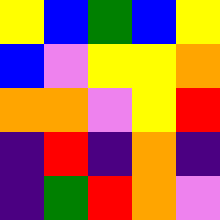[["yellow", "blue", "green", "blue", "yellow"], ["blue", "violet", "yellow", "yellow", "orange"], ["orange", "orange", "violet", "yellow", "red"], ["indigo", "red", "indigo", "orange", "indigo"], ["indigo", "green", "red", "orange", "violet"]]